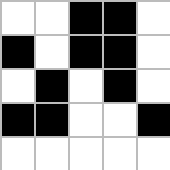[["white", "white", "black", "black", "white"], ["black", "white", "black", "black", "white"], ["white", "black", "white", "black", "white"], ["black", "black", "white", "white", "black"], ["white", "white", "white", "white", "white"]]